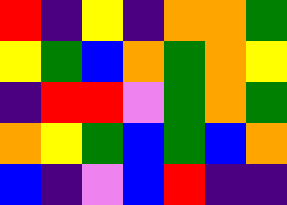[["red", "indigo", "yellow", "indigo", "orange", "orange", "green"], ["yellow", "green", "blue", "orange", "green", "orange", "yellow"], ["indigo", "red", "red", "violet", "green", "orange", "green"], ["orange", "yellow", "green", "blue", "green", "blue", "orange"], ["blue", "indigo", "violet", "blue", "red", "indigo", "indigo"]]